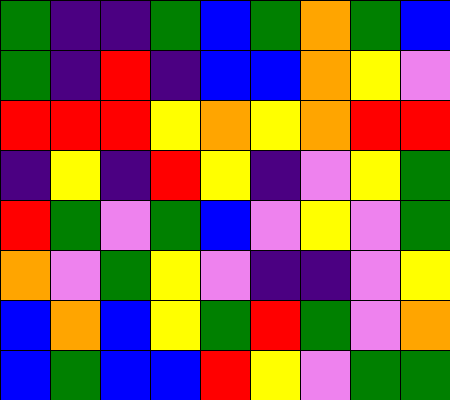[["green", "indigo", "indigo", "green", "blue", "green", "orange", "green", "blue"], ["green", "indigo", "red", "indigo", "blue", "blue", "orange", "yellow", "violet"], ["red", "red", "red", "yellow", "orange", "yellow", "orange", "red", "red"], ["indigo", "yellow", "indigo", "red", "yellow", "indigo", "violet", "yellow", "green"], ["red", "green", "violet", "green", "blue", "violet", "yellow", "violet", "green"], ["orange", "violet", "green", "yellow", "violet", "indigo", "indigo", "violet", "yellow"], ["blue", "orange", "blue", "yellow", "green", "red", "green", "violet", "orange"], ["blue", "green", "blue", "blue", "red", "yellow", "violet", "green", "green"]]